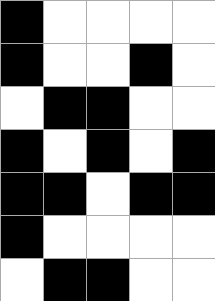[["black", "white", "white", "white", "white"], ["black", "white", "white", "black", "white"], ["white", "black", "black", "white", "white"], ["black", "white", "black", "white", "black"], ["black", "black", "white", "black", "black"], ["black", "white", "white", "white", "white"], ["white", "black", "black", "white", "white"]]